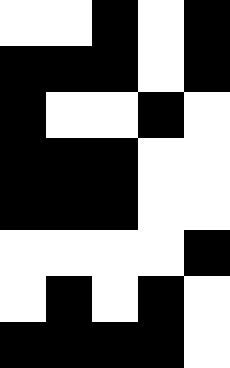[["white", "white", "black", "white", "black"], ["black", "black", "black", "white", "black"], ["black", "white", "white", "black", "white"], ["black", "black", "black", "white", "white"], ["black", "black", "black", "white", "white"], ["white", "white", "white", "white", "black"], ["white", "black", "white", "black", "white"], ["black", "black", "black", "black", "white"]]